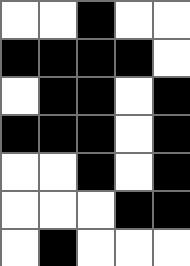[["white", "white", "black", "white", "white"], ["black", "black", "black", "black", "white"], ["white", "black", "black", "white", "black"], ["black", "black", "black", "white", "black"], ["white", "white", "black", "white", "black"], ["white", "white", "white", "black", "black"], ["white", "black", "white", "white", "white"]]